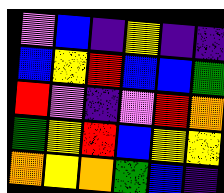[["violet", "blue", "indigo", "yellow", "indigo", "indigo"], ["blue", "yellow", "red", "blue", "blue", "green"], ["red", "violet", "indigo", "violet", "red", "orange"], ["green", "yellow", "red", "blue", "yellow", "yellow"], ["orange", "yellow", "orange", "green", "blue", "indigo"]]